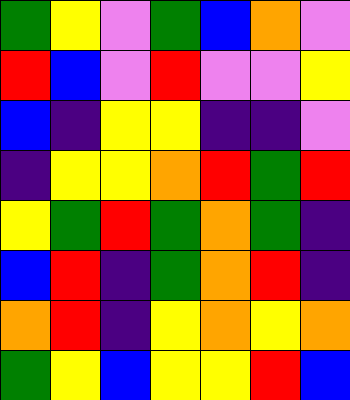[["green", "yellow", "violet", "green", "blue", "orange", "violet"], ["red", "blue", "violet", "red", "violet", "violet", "yellow"], ["blue", "indigo", "yellow", "yellow", "indigo", "indigo", "violet"], ["indigo", "yellow", "yellow", "orange", "red", "green", "red"], ["yellow", "green", "red", "green", "orange", "green", "indigo"], ["blue", "red", "indigo", "green", "orange", "red", "indigo"], ["orange", "red", "indigo", "yellow", "orange", "yellow", "orange"], ["green", "yellow", "blue", "yellow", "yellow", "red", "blue"]]